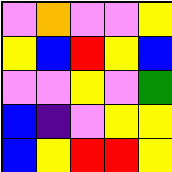[["violet", "orange", "violet", "violet", "yellow"], ["yellow", "blue", "red", "yellow", "blue"], ["violet", "violet", "yellow", "violet", "green"], ["blue", "indigo", "violet", "yellow", "yellow"], ["blue", "yellow", "red", "red", "yellow"]]